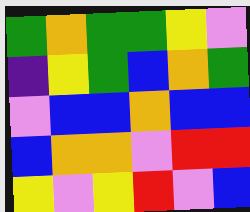[["green", "orange", "green", "green", "yellow", "violet"], ["indigo", "yellow", "green", "blue", "orange", "green"], ["violet", "blue", "blue", "orange", "blue", "blue"], ["blue", "orange", "orange", "violet", "red", "red"], ["yellow", "violet", "yellow", "red", "violet", "blue"]]